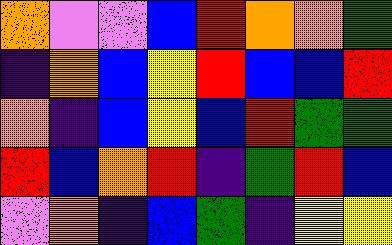[["orange", "violet", "violet", "blue", "red", "orange", "orange", "green"], ["indigo", "orange", "blue", "yellow", "red", "blue", "blue", "red"], ["orange", "indigo", "blue", "yellow", "blue", "red", "green", "green"], ["red", "blue", "orange", "red", "indigo", "green", "red", "blue"], ["violet", "orange", "indigo", "blue", "green", "indigo", "yellow", "yellow"]]